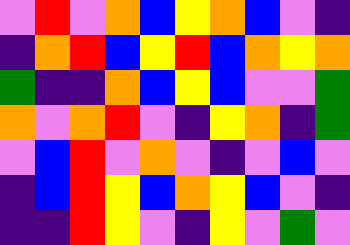[["violet", "red", "violet", "orange", "blue", "yellow", "orange", "blue", "violet", "indigo"], ["indigo", "orange", "red", "blue", "yellow", "red", "blue", "orange", "yellow", "orange"], ["green", "indigo", "indigo", "orange", "blue", "yellow", "blue", "violet", "violet", "green"], ["orange", "violet", "orange", "red", "violet", "indigo", "yellow", "orange", "indigo", "green"], ["violet", "blue", "red", "violet", "orange", "violet", "indigo", "violet", "blue", "violet"], ["indigo", "blue", "red", "yellow", "blue", "orange", "yellow", "blue", "violet", "indigo"], ["indigo", "indigo", "red", "yellow", "violet", "indigo", "yellow", "violet", "green", "violet"]]